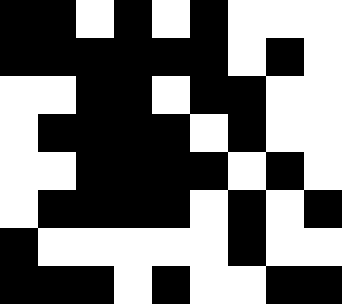[["black", "black", "white", "black", "white", "black", "white", "white", "white"], ["black", "black", "black", "black", "black", "black", "white", "black", "white"], ["white", "white", "black", "black", "white", "black", "black", "white", "white"], ["white", "black", "black", "black", "black", "white", "black", "white", "white"], ["white", "white", "black", "black", "black", "black", "white", "black", "white"], ["white", "black", "black", "black", "black", "white", "black", "white", "black"], ["black", "white", "white", "white", "white", "white", "black", "white", "white"], ["black", "black", "black", "white", "black", "white", "white", "black", "black"]]